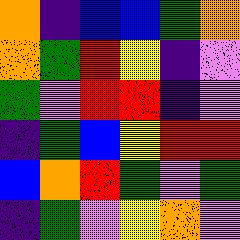[["orange", "indigo", "blue", "blue", "green", "orange"], ["orange", "green", "red", "yellow", "indigo", "violet"], ["green", "violet", "red", "red", "indigo", "violet"], ["indigo", "green", "blue", "yellow", "red", "red"], ["blue", "orange", "red", "green", "violet", "green"], ["indigo", "green", "violet", "yellow", "orange", "violet"]]